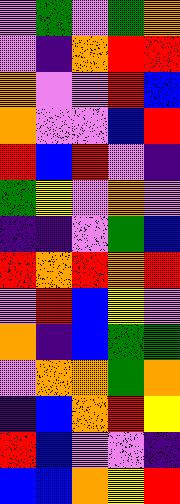[["violet", "green", "violet", "green", "orange"], ["violet", "indigo", "orange", "red", "red"], ["orange", "violet", "violet", "red", "blue"], ["orange", "violet", "violet", "blue", "red"], ["red", "blue", "red", "violet", "indigo"], ["green", "yellow", "violet", "orange", "violet"], ["indigo", "indigo", "violet", "green", "blue"], ["red", "orange", "red", "orange", "red"], ["violet", "red", "blue", "yellow", "violet"], ["orange", "indigo", "blue", "green", "green"], ["violet", "orange", "orange", "green", "orange"], ["indigo", "blue", "orange", "red", "yellow"], ["red", "blue", "violet", "violet", "indigo"], ["blue", "blue", "orange", "yellow", "red"]]